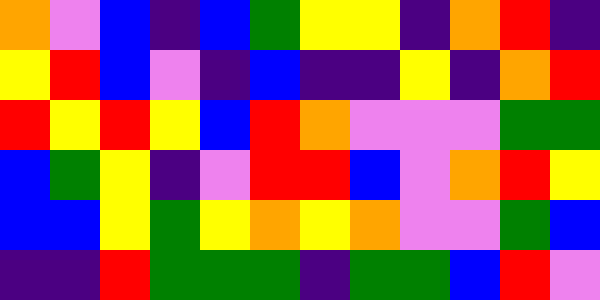[["orange", "violet", "blue", "indigo", "blue", "green", "yellow", "yellow", "indigo", "orange", "red", "indigo"], ["yellow", "red", "blue", "violet", "indigo", "blue", "indigo", "indigo", "yellow", "indigo", "orange", "red"], ["red", "yellow", "red", "yellow", "blue", "red", "orange", "violet", "violet", "violet", "green", "green"], ["blue", "green", "yellow", "indigo", "violet", "red", "red", "blue", "violet", "orange", "red", "yellow"], ["blue", "blue", "yellow", "green", "yellow", "orange", "yellow", "orange", "violet", "violet", "green", "blue"], ["indigo", "indigo", "red", "green", "green", "green", "indigo", "green", "green", "blue", "red", "violet"]]